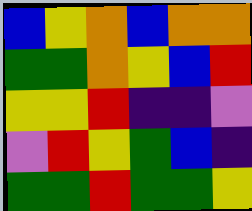[["blue", "yellow", "orange", "blue", "orange", "orange"], ["green", "green", "orange", "yellow", "blue", "red"], ["yellow", "yellow", "red", "indigo", "indigo", "violet"], ["violet", "red", "yellow", "green", "blue", "indigo"], ["green", "green", "red", "green", "green", "yellow"]]